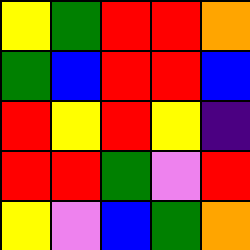[["yellow", "green", "red", "red", "orange"], ["green", "blue", "red", "red", "blue"], ["red", "yellow", "red", "yellow", "indigo"], ["red", "red", "green", "violet", "red"], ["yellow", "violet", "blue", "green", "orange"]]